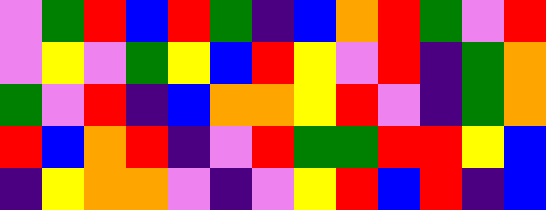[["violet", "green", "red", "blue", "red", "green", "indigo", "blue", "orange", "red", "green", "violet", "red"], ["violet", "yellow", "violet", "green", "yellow", "blue", "red", "yellow", "violet", "red", "indigo", "green", "orange"], ["green", "violet", "red", "indigo", "blue", "orange", "orange", "yellow", "red", "violet", "indigo", "green", "orange"], ["red", "blue", "orange", "red", "indigo", "violet", "red", "green", "green", "red", "red", "yellow", "blue"], ["indigo", "yellow", "orange", "orange", "violet", "indigo", "violet", "yellow", "red", "blue", "red", "indigo", "blue"]]